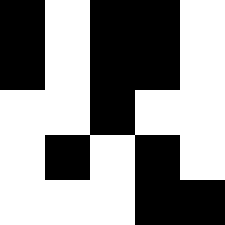[["black", "white", "black", "black", "white"], ["black", "white", "black", "black", "white"], ["white", "white", "black", "white", "white"], ["white", "black", "white", "black", "white"], ["white", "white", "white", "black", "black"]]